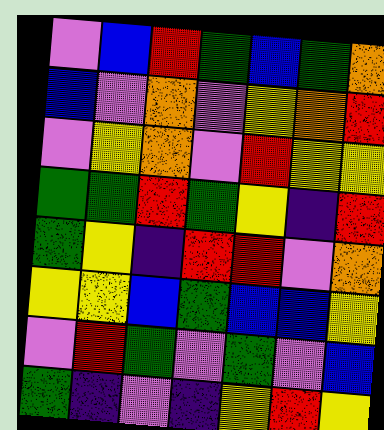[["violet", "blue", "red", "green", "blue", "green", "orange"], ["blue", "violet", "orange", "violet", "yellow", "orange", "red"], ["violet", "yellow", "orange", "violet", "red", "yellow", "yellow"], ["green", "green", "red", "green", "yellow", "indigo", "red"], ["green", "yellow", "indigo", "red", "red", "violet", "orange"], ["yellow", "yellow", "blue", "green", "blue", "blue", "yellow"], ["violet", "red", "green", "violet", "green", "violet", "blue"], ["green", "indigo", "violet", "indigo", "yellow", "red", "yellow"]]